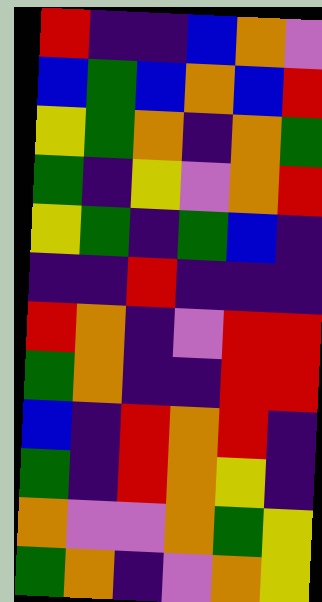[["red", "indigo", "indigo", "blue", "orange", "violet"], ["blue", "green", "blue", "orange", "blue", "red"], ["yellow", "green", "orange", "indigo", "orange", "green"], ["green", "indigo", "yellow", "violet", "orange", "red"], ["yellow", "green", "indigo", "green", "blue", "indigo"], ["indigo", "indigo", "red", "indigo", "indigo", "indigo"], ["red", "orange", "indigo", "violet", "red", "red"], ["green", "orange", "indigo", "indigo", "red", "red"], ["blue", "indigo", "red", "orange", "red", "indigo"], ["green", "indigo", "red", "orange", "yellow", "indigo"], ["orange", "violet", "violet", "orange", "green", "yellow"], ["green", "orange", "indigo", "violet", "orange", "yellow"]]